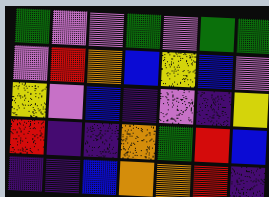[["green", "violet", "violet", "green", "violet", "green", "green"], ["violet", "red", "orange", "blue", "yellow", "blue", "violet"], ["yellow", "violet", "blue", "indigo", "violet", "indigo", "yellow"], ["red", "indigo", "indigo", "orange", "green", "red", "blue"], ["indigo", "indigo", "blue", "orange", "orange", "red", "indigo"]]